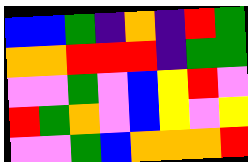[["blue", "blue", "green", "indigo", "orange", "indigo", "red", "green"], ["orange", "orange", "red", "red", "red", "indigo", "green", "green"], ["violet", "violet", "green", "violet", "blue", "yellow", "red", "violet"], ["red", "green", "orange", "violet", "blue", "yellow", "violet", "yellow"], ["violet", "violet", "green", "blue", "orange", "orange", "orange", "red"]]